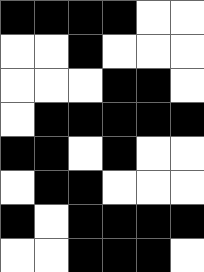[["black", "black", "black", "black", "white", "white"], ["white", "white", "black", "white", "white", "white"], ["white", "white", "white", "black", "black", "white"], ["white", "black", "black", "black", "black", "black"], ["black", "black", "white", "black", "white", "white"], ["white", "black", "black", "white", "white", "white"], ["black", "white", "black", "black", "black", "black"], ["white", "white", "black", "black", "black", "white"]]